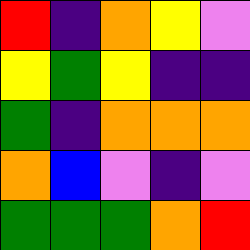[["red", "indigo", "orange", "yellow", "violet"], ["yellow", "green", "yellow", "indigo", "indigo"], ["green", "indigo", "orange", "orange", "orange"], ["orange", "blue", "violet", "indigo", "violet"], ["green", "green", "green", "orange", "red"]]